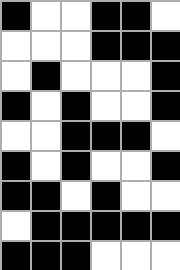[["black", "white", "white", "black", "black", "white"], ["white", "white", "white", "black", "black", "black"], ["white", "black", "white", "white", "white", "black"], ["black", "white", "black", "white", "white", "black"], ["white", "white", "black", "black", "black", "white"], ["black", "white", "black", "white", "white", "black"], ["black", "black", "white", "black", "white", "white"], ["white", "black", "black", "black", "black", "black"], ["black", "black", "black", "white", "white", "white"]]